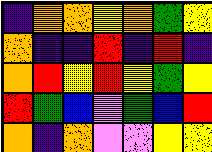[["indigo", "orange", "orange", "yellow", "orange", "green", "yellow"], ["orange", "indigo", "indigo", "red", "indigo", "red", "indigo"], ["orange", "red", "yellow", "red", "yellow", "green", "yellow"], ["red", "green", "blue", "violet", "green", "blue", "red"], ["orange", "indigo", "orange", "violet", "violet", "yellow", "yellow"]]